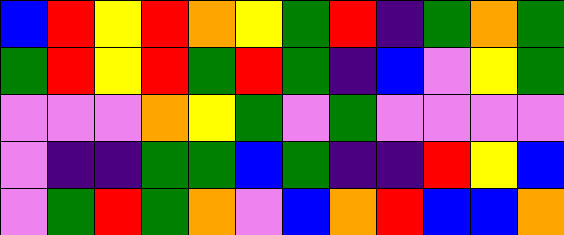[["blue", "red", "yellow", "red", "orange", "yellow", "green", "red", "indigo", "green", "orange", "green"], ["green", "red", "yellow", "red", "green", "red", "green", "indigo", "blue", "violet", "yellow", "green"], ["violet", "violet", "violet", "orange", "yellow", "green", "violet", "green", "violet", "violet", "violet", "violet"], ["violet", "indigo", "indigo", "green", "green", "blue", "green", "indigo", "indigo", "red", "yellow", "blue"], ["violet", "green", "red", "green", "orange", "violet", "blue", "orange", "red", "blue", "blue", "orange"]]